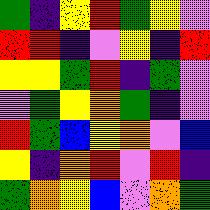[["green", "indigo", "yellow", "red", "green", "yellow", "violet"], ["red", "red", "indigo", "violet", "yellow", "indigo", "red"], ["yellow", "yellow", "green", "red", "indigo", "green", "violet"], ["violet", "green", "yellow", "orange", "green", "indigo", "violet"], ["red", "green", "blue", "yellow", "orange", "violet", "blue"], ["yellow", "indigo", "orange", "red", "violet", "red", "indigo"], ["green", "orange", "yellow", "blue", "violet", "orange", "green"]]